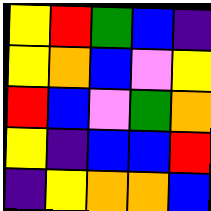[["yellow", "red", "green", "blue", "indigo"], ["yellow", "orange", "blue", "violet", "yellow"], ["red", "blue", "violet", "green", "orange"], ["yellow", "indigo", "blue", "blue", "red"], ["indigo", "yellow", "orange", "orange", "blue"]]